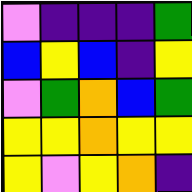[["violet", "indigo", "indigo", "indigo", "green"], ["blue", "yellow", "blue", "indigo", "yellow"], ["violet", "green", "orange", "blue", "green"], ["yellow", "yellow", "orange", "yellow", "yellow"], ["yellow", "violet", "yellow", "orange", "indigo"]]